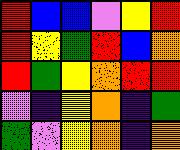[["red", "blue", "blue", "violet", "yellow", "red"], ["red", "yellow", "green", "red", "blue", "orange"], ["red", "green", "yellow", "orange", "red", "red"], ["violet", "indigo", "yellow", "orange", "indigo", "green"], ["green", "violet", "yellow", "orange", "indigo", "orange"]]